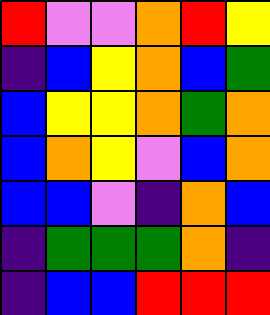[["red", "violet", "violet", "orange", "red", "yellow"], ["indigo", "blue", "yellow", "orange", "blue", "green"], ["blue", "yellow", "yellow", "orange", "green", "orange"], ["blue", "orange", "yellow", "violet", "blue", "orange"], ["blue", "blue", "violet", "indigo", "orange", "blue"], ["indigo", "green", "green", "green", "orange", "indigo"], ["indigo", "blue", "blue", "red", "red", "red"]]